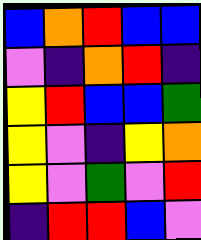[["blue", "orange", "red", "blue", "blue"], ["violet", "indigo", "orange", "red", "indigo"], ["yellow", "red", "blue", "blue", "green"], ["yellow", "violet", "indigo", "yellow", "orange"], ["yellow", "violet", "green", "violet", "red"], ["indigo", "red", "red", "blue", "violet"]]